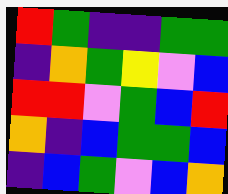[["red", "green", "indigo", "indigo", "green", "green"], ["indigo", "orange", "green", "yellow", "violet", "blue"], ["red", "red", "violet", "green", "blue", "red"], ["orange", "indigo", "blue", "green", "green", "blue"], ["indigo", "blue", "green", "violet", "blue", "orange"]]